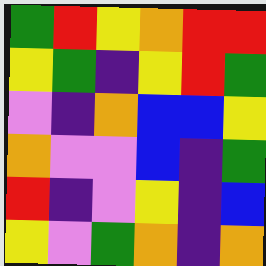[["green", "red", "yellow", "orange", "red", "red"], ["yellow", "green", "indigo", "yellow", "red", "green"], ["violet", "indigo", "orange", "blue", "blue", "yellow"], ["orange", "violet", "violet", "blue", "indigo", "green"], ["red", "indigo", "violet", "yellow", "indigo", "blue"], ["yellow", "violet", "green", "orange", "indigo", "orange"]]